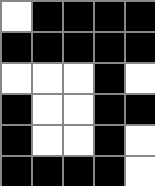[["white", "black", "black", "black", "black"], ["black", "black", "black", "black", "black"], ["white", "white", "white", "black", "white"], ["black", "white", "white", "black", "black"], ["black", "white", "white", "black", "white"], ["black", "black", "black", "black", "white"]]